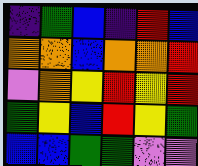[["indigo", "green", "blue", "indigo", "red", "blue"], ["orange", "orange", "blue", "orange", "orange", "red"], ["violet", "orange", "yellow", "red", "yellow", "red"], ["green", "yellow", "blue", "red", "yellow", "green"], ["blue", "blue", "green", "green", "violet", "violet"]]